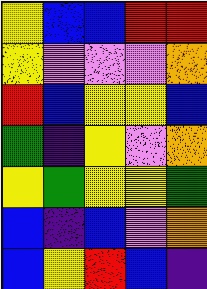[["yellow", "blue", "blue", "red", "red"], ["yellow", "violet", "violet", "violet", "orange"], ["red", "blue", "yellow", "yellow", "blue"], ["green", "indigo", "yellow", "violet", "orange"], ["yellow", "green", "yellow", "yellow", "green"], ["blue", "indigo", "blue", "violet", "orange"], ["blue", "yellow", "red", "blue", "indigo"]]